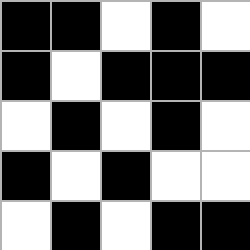[["black", "black", "white", "black", "white"], ["black", "white", "black", "black", "black"], ["white", "black", "white", "black", "white"], ["black", "white", "black", "white", "white"], ["white", "black", "white", "black", "black"]]